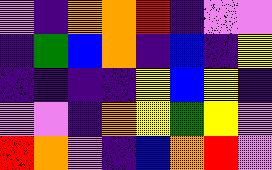[["violet", "indigo", "orange", "orange", "red", "indigo", "violet", "violet"], ["indigo", "green", "blue", "orange", "indigo", "blue", "indigo", "yellow"], ["indigo", "indigo", "indigo", "indigo", "yellow", "blue", "yellow", "indigo"], ["violet", "violet", "indigo", "orange", "yellow", "green", "yellow", "violet"], ["red", "orange", "violet", "indigo", "blue", "orange", "red", "violet"]]